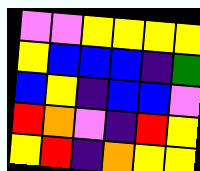[["violet", "violet", "yellow", "yellow", "yellow", "yellow"], ["yellow", "blue", "blue", "blue", "indigo", "green"], ["blue", "yellow", "indigo", "blue", "blue", "violet"], ["red", "orange", "violet", "indigo", "red", "yellow"], ["yellow", "red", "indigo", "orange", "yellow", "yellow"]]